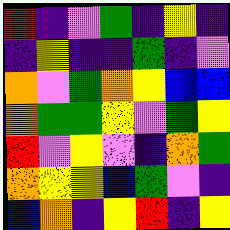[["red", "indigo", "violet", "green", "indigo", "yellow", "indigo"], ["indigo", "yellow", "indigo", "indigo", "green", "indigo", "violet"], ["orange", "violet", "green", "orange", "yellow", "blue", "blue"], ["orange", "green", "green", "yellow", "violet", "green", "yellow"], ["red", "violet", "yellow", "violet", "indigo", "orange", "green"], ["orange", "yellow", "yellow", "blue", "green", "violet", "indigo"], ["blue", "orange", "indigo", "yellow", "red", "indigo", "yellow"]]